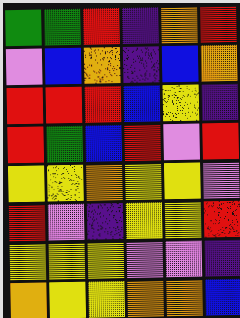[["green", "green", "red", "indigo", "orange", "red"], ["violet", "blue", "orange", "indigo", "blue", "orange"], ["red", "red", "red", "blue", "yellow", "indigo"], ["red", "green", "blue", "red", "violet", "red"], ["yellow", "yellow", "orange", "yellow", "yellow", "violet"], ["red", "violet", "indigo", "yellow", "yellow", "red"], ["yellow", "yellow", "yellow", "violet", "violet", "indigo"], ["orange", "yellow", "yellow", "orange", "orange", "blue"]]